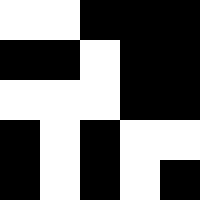[["white", "white", "black", "black", "black"], ["black", "black", "white", "black", "black"], ["white", "white", "white", "black", "black"], ["black", "white", "black", "white", "white"], ["black", "white", "black", "white", "black"]]